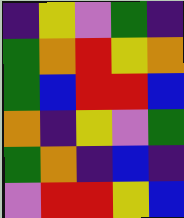[["indigo", "yellow", "violet", "green", "indigo"], ["green", "orange", "red", "yellow", "orange"], ["green", "blue", "red", "red", "blue"], ["orange", "indigo", "yellow", "violet", "green"], ["green", "orange", "indigo", "blue", "indigo"], ["violet", "red", "red", "yellow", "blue"]]